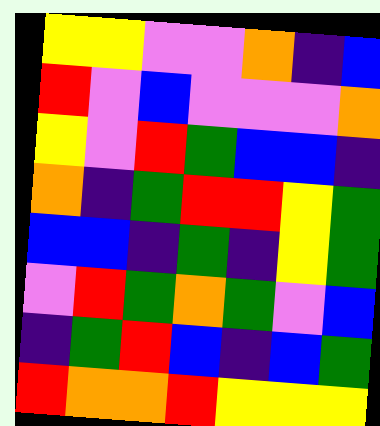[["yellow", "yellow", "violet", "violet", "orange", "indigo", "blue"], ["red", "violet", "blue", "violet", "violet", "violet", "orange"], ["yellow", "violet", "red", "green", "blue", "blue", "indigo"], ["orange", "indigo", "green", "red", "red", "yellow", "green"], ["blue", "blue", "indigo", "green", "indigo", "yellow", "green"], ["violet", "red", "green", "orange", "green", "violet", "blue"], ["indigo", "green", "red", "blue", "indigo", "blue", "green"], ["red", "orange", "orange", "red", "yellow", "yellow", "yellow"]]